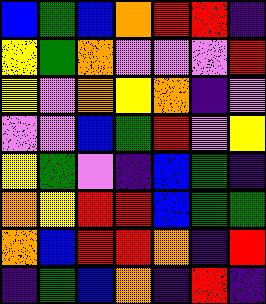[["blue", "green", "blue", "orange", "red", "red", "indigo"], ["yellow", "green", "orange", "violet", "violet", "violet", "red"], ["yellow", "violet", "orange", "yellow", "orange", "indigo", "violet"], ["violet", "violet", "blue", "green", "red", "violet", "yellow"], ["yellow", "green", "violet", "indigo", "blue", "green", "indigo"], ["orange", "yellow", "red", "red", "blue", "green", "green"], ["orange", "blue", "red", "red", "orange", "indigo", "red"], ["indigo", "green", "blue", "orange", "indigo", "red", "indigo"]]